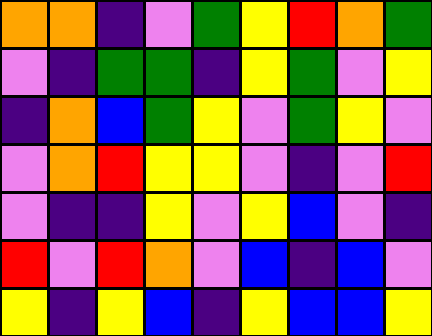[["orange", "orange", "indigo", "violet", "green", "yellow", "red", "orange", "green"], ["violet", "indigo", "green", "green", "indigo", "yellow", "green", "violet", "yellow"], ["indigo", "orange", "blue", "green", "yellow", "violet", "green", "yellow", "violet"], ["violet", "orange", "red", "yellow", "yellow", "violet", "indigo", "violet", "red"], ["violet", "indigo", "indigo", "yellow", "violet", "yellow", "blue", "violet", "indigo"], ["red", "violet", "red", "orange", "violet", "blue", "indigo", "blue", "violet"], ["yellow", "indigo", "yellow", "blue", "indigo", "yellow", "blue", "blue", "yellow"]]